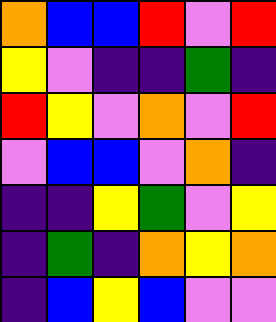[["orange", "blue", "blue", "red", "violet", "red"], ["yellow", "violet", "indigo", "indigo", "green", "indigo"], ["red", "yellow", "violet", "orange", "violet", "red"], ["violet", "blue", "blue", "violet", "orange", "indigo"], ["indigo", "indigo", "yellow", "green", "violet", "yellow"], ["indigo", "green", "indigo", "orange", "yellow", "orange"], ["indigo", "blue", "yellow", "blue", "violet", "violet"]]